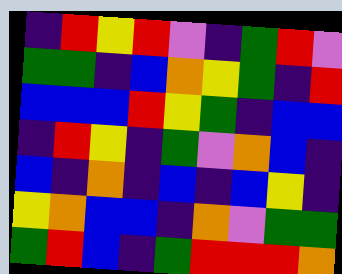[["indigo", "red", "yellow", "red", "violet", "indigo", "green", "red", "violet"], ["green", "green", "indigo", "blue", "orange", "yellow", "green", "indigo", "red"], ["blue", "blue", "blue", "red", "yellow", "green", "indigo", "blue", "blue"], ["indigo", "red", "yellow", "indigo", "green", "violet", "orange", "blue", "indigo"], ["blue", "indigo", "orange", "indigo", "blue", "indigo", "blue", "yellow", "indigo"], ["yellow", "orange", "blue", "blue", "indigo", "orange", "violet", "green", "green"], ["green", "red", "blue", "indigo", "green", "red", "red", "red", "orange"]]